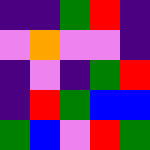[["indigo", "indigo", "green", "red", "indigo"], ["violet", "orange", "violet", "violet", "indigo"], ["indigo", "violet", "indigo", "green", "red"], ["indigo", "red", "green", "blue", "blue"], ["green", "blue", "violet", "red", "green"]]